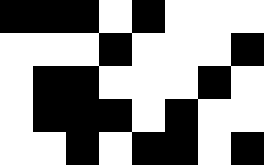[["black", "black", "black", "white", "black", "white", "white", "white"], ["white", "white", "white", "black", "white", "white", "white", "black"], ["white", "black", "black", "white", "white", "white", "black", "white"], ["white", "black", "black", "black", "white", "black", "white", "white"], ["white", "white", "black", "white", "black", "black", "white", "black"]]